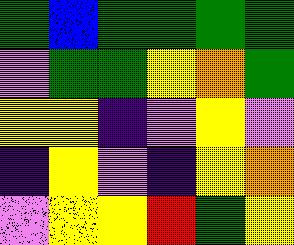[["green", "blue", "green", "green", "green", "green"], ["violet", "green", "green", "yellow", "orange", "green"], ["yellow", "yellow", "indigo", "violet", "yellow", "violet"], ["indigo", "yellow", "violet", "indigo", "yellow", "orange"], ["violet", "yellow", "yellow", "red", "green", "yellow"]]